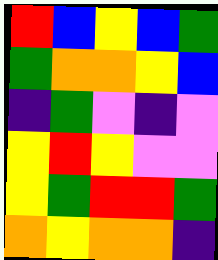[["red", "blue", "yellow", "blue", "green"], ["green", "orange", "orange", "yellow", "blue"], ["indigo", "green", "violet", "indigo", "violet"], ["yellow", "red", "yellow", "violet", "violet"], ["yellow", "green", "red", "red", "green"], ["orange", "yellow", "orange", "orange", "indigo"]]